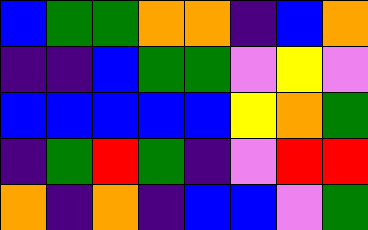[["blue", "green", "green", "orange", "orange", "indigo", "blue", "orange"], ["indigo", "indigo", "blue", "green", "green", "violet", "yellow", "violet"], ["blue", "blue", "blue", "blue", "blue", "yellow", "orange", "green"], ["indigo", "green", "red", "green", "indigo", "violet", "red", "red"], ["orange", "indigo", "orange", "indigo", "blue", "blue", "violet", "green"]]